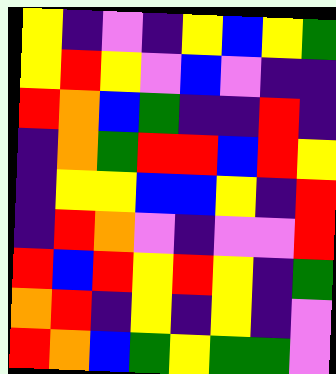[["yellow", "indigo", "violet", "indigo", "yellow", "blue", "yellow", "green"], ["yellow", "red", "yellow", "violet", "blue", "violet", "indigo", "indigo"], ["red", "orange", "blue", "green", "indigo", "indigo", "red", "indigo"], ["indigo", "orange", "green", "red", "red", "blue", "red", "yellow"], ["indigo", "yellow", "yellow", "blue", "blue", "yellow", "indigo", "red"], ["indigo", "red", "orange", "violet", "indigo", "violet", "violet", "red"], ["red", "blue", "red", "yellow", "red", "yellow", "indigo", "green"], ["orange", "red", "indigo", "yellow", "indigo", "yellow", "indigo", "violet"], ["red", "orange", "blue", "green", "yellow", "green", "green", "violet"]]